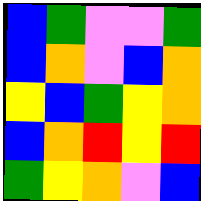[["blue", "green", "violet", "violet", "green"], ["blue", "orange", "violet", "blue", "orange"], ["yellow", "blue", "green", "yellow", "orange"], ["blue", "orange", "red", "yellow", "red"], ["green", "yellow", "orange", "violet", "blue"]]